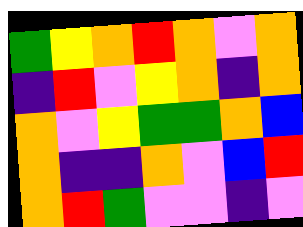[["green", "yellow", "orange", "red", "orange", "violet", "orange"], ["indigo", "red", "violet", "yellow", "orange", "indigo", "orange"], ["orange", "violet", "yellow", "green", "green", "orange", "blue"], ["orange", "indigo", "indigo", "orange", "violet", "blue", "red"], ["orange", "red", "green", "violet", "violet", "indigo", "violet"]]